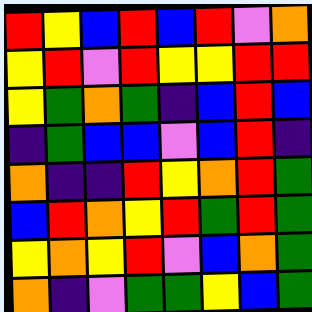[["red", "yellow", "blue", "red", "blue", "red", "violet", "orange"], ["yellow", "red", "violet", "red", "yellow", "yellow", "red", "red"], ["yellow", "green", "orange", "green", "indigo", "blue", "red", "blue"], ["indigo", "green", "blue", "blue", "violet", "blue", "red", "indigo"], ["orange", "indigo", "indigo", "red", "yellow", "orange", "red", "green"], ["blue", "red", "orange", "yellow", "red", "green", "red", "green"], ["yellow", "orange", "yellow", "red", "violet", "blue", "orange", "green"], ["orange", "indigo", "violet", "green", "green", "yellow", "blue", "green"]]